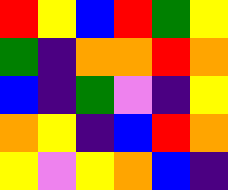[["red", "yellow", "blue", "red", "green", "yellow"], ["green", "indigo", "orange", "orange", "red", "orange"], ["blue", "indigo", "green", "violet", "indigo", "yellow"], ["orange", "yellow", "indigo", "blue", "red", "orange"], ["yellow", "violet", "yellow", "orange", "blue", "indigo"]]